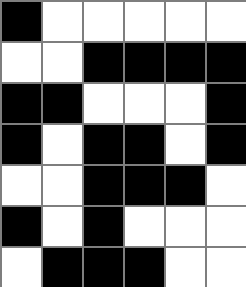[["black", "white", "white", "white", "white", "white"], ["white", "white", "black", "black", "black", "black"], ["black", "black", "white", "white", "white", "black"], ["black", "white", "black", "black", "white", "black"], ["white", "white", "black", "black", "black", "white"], ["black", "white", "black", "white", "white", "white"], ["white", "black", "black", "black", "white", "white"]]